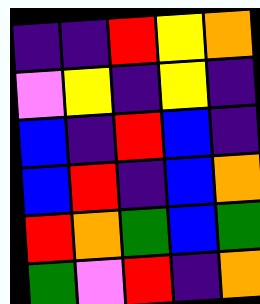[["indigo", "indigo", "red", "yellow", "orange"], ["violet", "yellow", "indigo", "yellow", "indigo"], ["blue", "indigo", "red", "blue", "indigo"], ["blue", "red", "indigo", "blue", "orange"], ["red", "orange", "green", "blue", "green"], ["green", "violet", "red", "indigo", "orange"]]